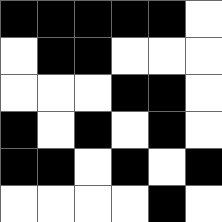[["black", "black", "black", "black", "black", "white"], ["white", "black", "black", "white", "white", "white"], ["white", "white", "white", "black", "black", "white"], ["black", "white", "black", "white", "black", "white"], ["black", "black", "white", "black", "white", "black"], ["white", "white", "white", "white", "black", "white"]]